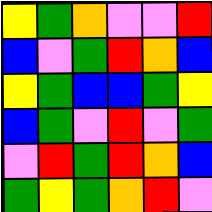[["yellow", "green", "orange", "violet", "violet", "red"], ["blue", "violet", "green", "red", "orange", "blue"], ["yellow", "green", "blue", "blue", "green", "yellow"], ["blue", "green", "violet", "red", "violet", "green"], ["violet", "red", "green", "red", "orange", "blue"], ["green", "yellow", "green", "orange", "red", "violet"]]